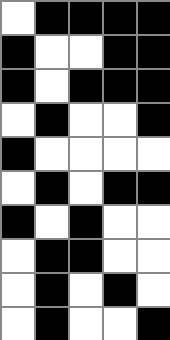[["white", "black", "black", "black", "black"], ["black", "white", "white", "black", "black"], ["black", "white", "black", "black", "black"], ["white", "black", "white", "white", "black"], ["black", "white", "white", "white", "white"], ["white", "black", "white", "black", "black"], ["black", "white", "black", "white", "white"], ["white", "black", "black", "white", "white"], ["white", "black", "white", "black", "white"], ["white", "black", "white", "white", "black"]]